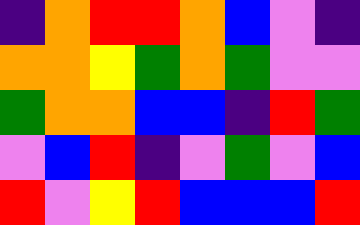[["indigo", "orange", "red", "red", "orange", "blue", "violet", "indigo"], ["orange", "orange", "yellow", "green", "orange", "green", "violet", "violet"], ["green", "orange", "orange", "blue", "blue", "indigo", "red", "green"], ["violet", "blue", "red", "indigo", "violet", "green", "violet", "blue"], ["red", "violet", "yellow", "red", "blue", "blue", "blue", "red"]]